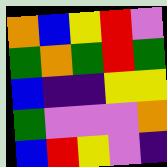[["orange", "blue", "yellow", "red", "violet"], ["green", "orange", "green", "red", "green"], ["blue", "indigo", "indigo", "yellow", "yellow"], ["green", "violet", "violet", "violet", "orange"], ["blue", "red", "yellow", "violet", "indigo"]]